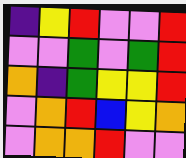[["indigo", "yellow", "red", "violet", "violet", "red"], ["violet", "violet", "green", "violet", "green", "red"], ["orange", "indigo", "green", "yellow", "yellow", "red"], ["violet", "orange", "red", "blue", "yellow", "orange"], ["violet", "orange", "orange", "red", "violet", "violet"]]